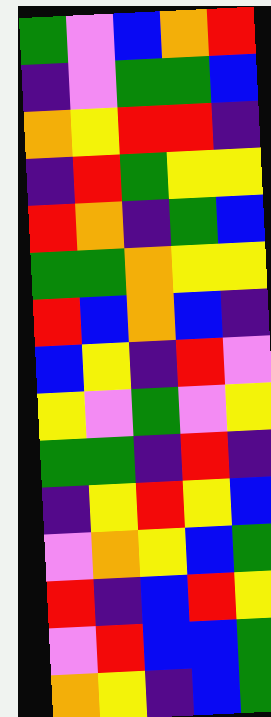[["green", "violet", "blue", "orange", "red"], ["indigo", "violet", "green", "green", "blue"], ["orange", "yellow", "red", "red", "indigo"], ["indigo", "red", "green", "yellow", "yellow"], ["red", "orange", "indigo", "green", "blue"], ["green", "green", "orange", "yellow", "yellow"], ["red", "blue", "orange", "blue", "indigo"], ["blue", "yellow", "indigo", "red", "violet"], ["yellow", "violet", "green", "violet", "yellow"], ["green", "green", "indigo", "red", "indigo"], ["indigo", "yellow", "red", "yellow", "blue"], ["violet", "orange", "yellow", "blue", "green"], ["red", "indigo", "blue", "red", "yellow"], ["violet", "red", "blue", "blue", "green"], ["orange", "yellow", "indigo", "blue", "green"]]